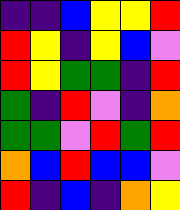[["indigo", "indigo", "blue", "yellow", "yellow", "red"], ["red", "yellow", "indigo", "yellow", "blue", "violet"], ["red", "yellow", "green", "green", "indigo", "red"], ["green", "indigo", "red", "violet", "indigo", "orange"], ["green", "green", "violet", "red", "green", "red"], ["orange", "blue", "red", "blue", "blue", "violet"], ["red", "indigo", "blue", "indigo", "orange", "yellow"]]